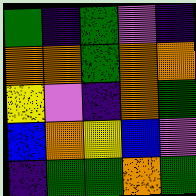[["green", "indigo", "green", "violet", "indigo"], ["orange", "orange", "green", "orange", "orange"], ["yellow", "violet", "indigo", "orange", "green"], ["blue", "orange", "yellow", "blue", "violet"], ["indigo", "green", "green", "orange", "green"]]